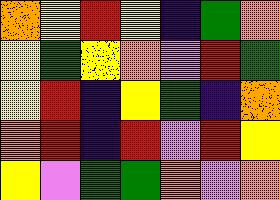[["orange", "yellow", "red", "yellow", "indigo", "green", "orange"], ["yellow", "green", "yellow", "orange", "violet", "red", "green"], ["yellow", "red", "indigo", "yellow", "green", "indigo", "orange"], ["orange", "red", "indigo", "red", "violet", "red", "yellow"], ["yellow", "violet", "green", "green", "orange", "violet", "orange"]]